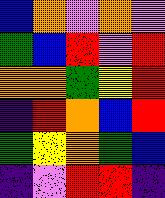[["blue", "orange", "violet", "orange", "violet"], ["green", "blue", "red", "violet", "red"], ["orange", "orange", "green", "yellow", "red"], ["indigo", "red", "orange", "blue", "red"], ["green", "yellow", "orange", "green", "blue"], ["indigo", "violet", "red", "red", "indigo"]]